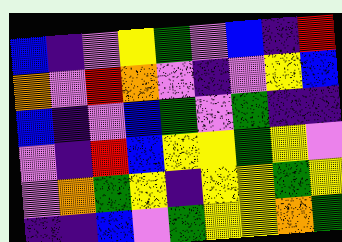[["blue", "indigo", "violet", "yellow", "green", "violet", "blue", "indigo", "red"], ["orange", "violet", "red", "orange", "violet", "indigo", "violet", "yellow", "blue"], ["blue", "indigo", "violet", "blue", "green", "violet", "green", "indigo", "indigo"], ["violet", "indigo", "red", "blue", "yellow", "yellow", "green", "yellow", "violet"], ["violet", "orange", "green", "yellow", "indigo", "yellow", "yellow", "green", "yellow"], ["indigo", "indigo", "blue", "violet", "green", "yellow", "yellow", "orange", "green"]]